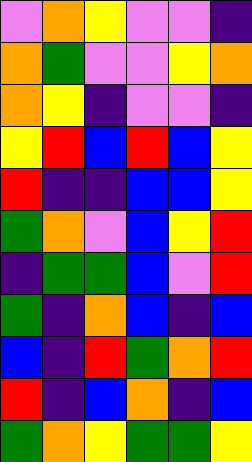[["violet", "orange", "yellow", "violet", "violet", "indigo"], ["orange", "green", "violet", "violet", "yellow", "orange"], ["orange", "yellow", "indigo", "violet", "violet", "indigo"], ["yellow", "red", "blue", "red", "blue", "yellow"], ["red", "indigo", "indigo", "blue", "blue", "yellow"], ["green", "orange", "violet", "blue", "yellow", "red"], ["indigo", "green", "green", "blue", "violet", "red"], ["green", "indigo", "orange", "blue", "indigo", "blue"], ["blue", "indigo", "red", "green", "orange", "red"], ["red", "indigo", "blue", "orange", "indigo", "blue"], ["green", "orange", "yellow", "green", "green", "yellow"]]